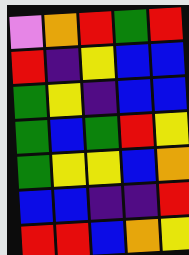[["violet", "orange", "red", "green", "red"], ["red", "indigo", "yellow", "blue", "blue"], ["green", "yellow", "indigo", "blue", "blue"], ["green", "blue", "green", "red", "yellow"], ["green", "yellow", "yellow", "blue", "orange"], ["blue", "blue", "indigo", "indigo", "red"], ["red", "red", "blue", "orange", "yellow"]]